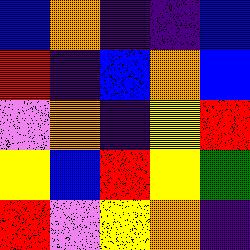[["blue", "orange", "indigo", "indigo", "blue"], ["red", "indigo", "blue", "orange", "blue"], ["violet", "orange", "indigo", "yellow", "red"], ["yellow", "blue", "red", "yellow", "green"], ["red", "violet", "yellow", "orange", "indigo"]]